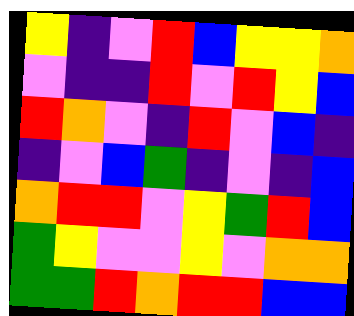[["yellow", "indigo", "violet", "red", "blue", "yellow", "yellow", "orange"], ["violet", "indigo", "indigo", "red", "violet", "red", "yellow", "blue"], ["red", "orange", "violet", "indigo", "red", "violet", "blue", "indigo"], ["indigo", "violet", "blue", "green", "indigo", "violet", "indigo", "blue"], ["orange", "red", "red", "violet", "yellow", "green", "red", "blue"], ["green", "yellow", "violet", "violet", "yellow", "violet", "orange", "orange"], ["green", "green", "red", "orange", "red", "red", "blue", "blue"]]